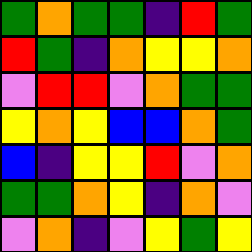[["green", "orange", "green", "green", "indigo", "red", "green"], ["red", "green", "indigo", "orange", "yellow", "yellow", "orange"], ["violet", "red", "red", "violet", "orange", "green", "green"], ["yellow", "orange", "yellow", "blue", "blue", "orange", "green"], ["blue", "indigo", "yellow", "yellow", "red", "violet", "orange"], ["green", "green", "orange", "yellow", "indigo", "orange", "violet"], ["violet", "orange", "indigo", "violet", "yellow", "green", "yellow"]]